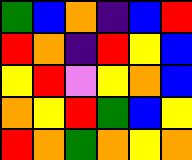[["green", "blue", "orange", "indigo", "blue", "red"], ["red", "orange", "indigo", "red", "yellow", "blue"], ["yellow", "red", "violet", "yellow", "orange", "blue"], ["orange", "yellow", "red", "green", "blue", "yellow"], ["red", "orange", "green", "orange", "yellow", "orange"]]